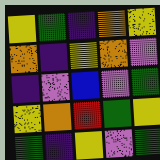[["yellow", "green", "indigo", "orange", "yellow"], ["orange", "indigo", "yellow", "orange", "violet"], ["indigo", "violet", "blue", "violet", "green"], ["yellow", "orange", "red", "green", "yellow"], ["green", "indigo", "yellow", "violet", "green"]]